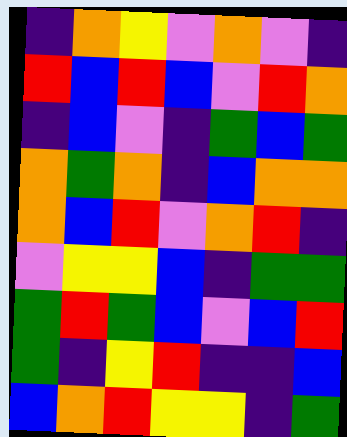[["indigo", "orange", "yellow", "violet", "orange", "violet", "indigo"], ["red", "blue", "red", "blue", "violet", "red", "orange"], ["indigo", "blue", "violet", "indigo", "green", "blue", "green"], ["orange", "green", "orange", "indigo", "blue", "orange", "orange"], ["orange", "blue", "red", "violet", "orange", "red", "indigo"], ["violet", "yellow", "yellow", "blue", "indigo", "green", "green"], ["green", "red", "green", "blue", "violet", "blue", "red"], ["green", "indigo", "yellow", "red", "indigo", "indigo", "blue"], ["blue", "orange", "red", "yellow", "yellow", "indigo", "green"]]